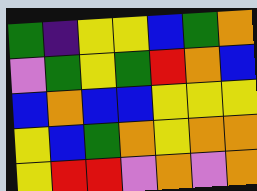[["green", "indigo", "yellow", "yellow", "blue", "green", "orange"], ["violet", "green", "yellow", "green", "red", "orange", "blue"], ["blue", "orange", "blue", "blue", "yellow", "yellow", "yellow"], ["yellow", "blue", "green", "orange", "yellow", "orange", "orange"], ["yellow", "red", "red", "violet", "orange", "violet", "orange"]]